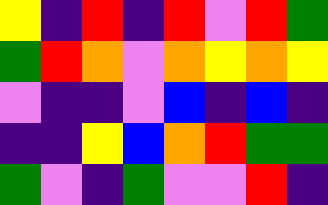[["yellow", "indigo", "red", "indigo", "red", "violet", "red", "green"], ["green", "red", "orange", "violet", "orange", "yellow", "orange", "yellow"], ["violet", "indigo", "indigo", "violet", "blue", "indigo", "blue", "indigo"], ["indigo", "indigo", "yellow", "blue", "orange", "red", "green", "green"], ["green", "violet", "indigo", "green", "violet", "violet", "red", "indigo"]]